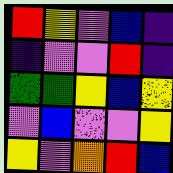[["red", "yellow", "violet", "blue", "indigo"], ["indigo", "violet", "violet", "red", "indigo"], ["green", "green", "yellow", "blue", "yellow"], ["violet", "blue", "violet", "violet", "yellow"], ["yellow", "violet", "orange", "red", "blue"]]